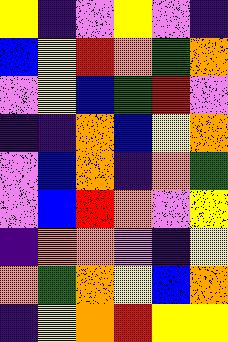[["yellow", "indigo", "violet", "yellow", "violet", "indigo"], ["blue", "yellow", "red", "orange", "green", "orange"], ["violet", "yellow", "blue", "green", "red", "violet"], ["indigo", "indigo", "orange", "blue", "yellow", "orange"], ["violet", "blue", "orange", "indigo", "orange", "green"], ["violet", "blue", "red", "orange", "violet", "yellow"], ["indigo", "orange", "orange", "violet", "indigo", "yellow"], ["orange", "green", "orange", "yellow", "blue", "orange"], ["indigo", "yellow", "orange", "red", "yellow", "yellow"]]